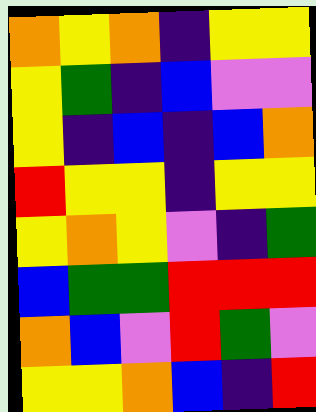[["orange", "yellow", "orange", "indigo", "yellow", "yellow"], ["yellow", "green", "indigo", "blue", "violet", "violet"], ["yellow", "indigo", "blue", "indigo", "blue", "orange"], ["red", "yellow", "yellow", "indigo", "yellow", "yellow"], ["yellow", "orange", "yellow", "violet", "indigo", "green"], ["blue", "green", "green", "red", "red", "red"], ["orange", "blue", "violet", "red", "green", "violet"], ["yellow", "yellow", "orange", "blue", "indigo", "red"]]